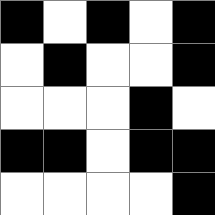[["black", "white", "black", "white", "black"], ["white", "black", "white", "white", "black"], ["white", "white", "white", "black", "white"], ["black", "black", "white", "black", "black"], ["white", "white", "white", "white", "black"]]